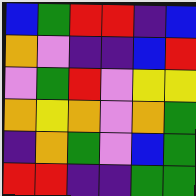[["blue", "green", "red", "red", "indigo", "blue"], ["orange", "violet", "indigo", "indigo", "blue", "red"], ["violet", "green", "red", "violet", "yellow", "yellow"], ["orange", "yellow", "orange", "violet", "orange", "green"], ["indigo", "orange", "green", "violet", "blue", "green"], ["red", "red", "indigo", "indigo", "green", "green"]]